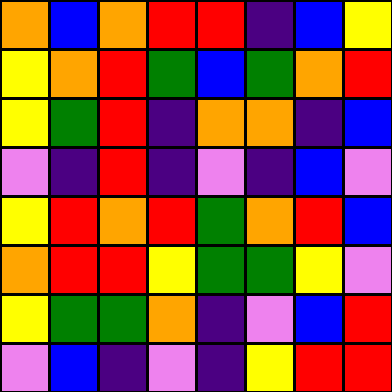[["orange", "blue", "orange", "red", "red", "indigo", "blue", "yellow"], ["yellow", "orange", "red", "green", "blue", "green", "orange", "red"], ["yellow", "green", "red", "indigo", "orange", "orange", "indigo", "blue"], ["violet", "indigo", "red", "indigo", "violet", "indigo", "blue", "violet"], ["yellow", "red", "orange", "red", "green", "orange", "red", "blue"], ["orange", "red", "red", "yellow", "green", "green", "yellow", "violet"], ["yellow", "green", "green", "orange", "indigo", "violet", "blue", "red"], ["violet", "blue", "indigo", "violet", "indigo", "yellow", "red", "red"]]